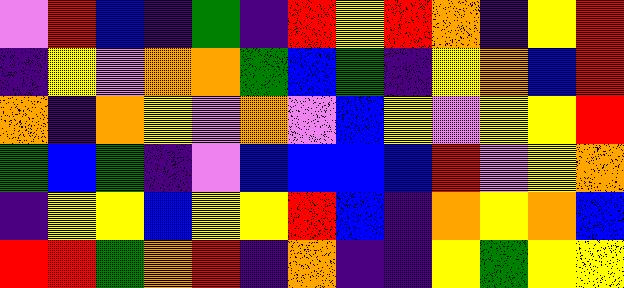[["violet", "red", "blue", "indigo", "green", "indigo", "red", "yellow", "red", "orange", "indigo", "yellow", "red"], ["indigo", "yellow", "violet", "orange", "orange", "green", "blue", "green", "indigo", "yellow", "orange", "blue", "red"], ["orange", "indigo", "orange", "yellow", "violet", "orange", "violet", "blue", "yellow", "violet", "yellow", "yellow", "red"], ["green", "blue", "green", "indigo", "violet", "blue", "blue", "blue", "blue", "red", "violet", "yellow", "orange"], ["indigo", "yellow", "yellow", "blue", "yellow", "yellow", "red", "blue", "indigo", "orange", "yellow", "orange", "blue"], ["red", "red", "green", "orange", "red", "indigo", "orange", "indigo", "indigo", "yellow", "green", "yellow", "yellow"]]